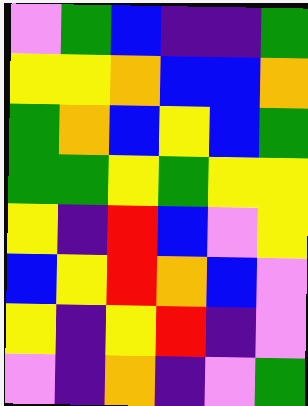[["violet", "green", "blue", "indigo", "indigo", "green"], ["yellow", "yellow", "orange", "blue", "blue", "orange"], ["green", "orange", "blue", "yellow", "blue", "green"], ["green", "green", "yellow", "green", "yellow", "yellow"], ["yellow", "indigo", "red", "blue", "violet", "yellow"], ["blue", "yellow", "red", "orange", "blue", "violet"], ["yellow", "indigo", "yellow", "red", "indigo", "violet"], ["violet", "indigo", "orange", "indigo", "violet", "green"]]